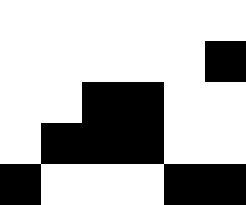[["white", "white", "white", "white", "white", "white"], ["white", "white", "white", "white", "white", "black"], ["white", "white", "black", "black", "white", "white"], ["white", "black", "black", "black", "white", "white"], ["black", "white", "white", "white", "black", "black"]]